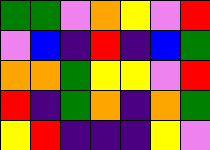[["green", "green", "violet", "orange", "yellow", "violet", "red"], ["violet", "blue", "indigo", "red", "indigo", "blue", "green"], ["orange", "orange", "green", "yellow", "yellow", "violet", "red"], ["red", "indigo", "green", "orange", "indigo", "orange", "green"], ["yellow", "red", "indigo", "indigo", "indigo", "yellow", "violet"]]